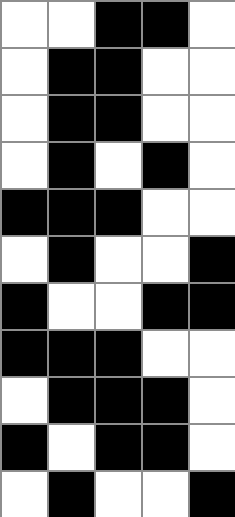[["white", "white", "black", "black", "white"], ["white", "black", "black", "white", "white"], ["white", "black", "black", "white", "white"], ["white", "black", "white", "black", "white"], ["black", "black", "black", "white", "white"], ["white", "black", "white", "white", "black"], ["black", "white", "white", "black", "black"], ["black", "black", "black", "white", "white"], ["white", "black", "black", "black", "white"], ["black", "white", "black", "black", "white"], ["white", "black", "white", "white", "black"]]